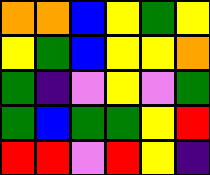[["orange", "orange", "blue", "yellow", "green", "yellow"], ["yellow", "green", "blue", "yellow", "yellow", "orange"], ["green", "indigo", "violet", "yellow", "violet", "green"], ["green", "blue", "green", "green", "yellow", "red"], ["red", "red", "violet", "red", "yellow", "indigo"]]